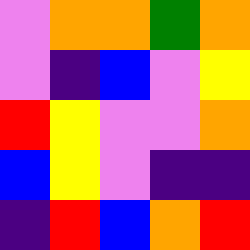[["violet", "orange", "orange", "green", "orange"], ["violet", "indigo", "blue", "violet", "yellow"], ["red", "yellow", "violet", "violet", "orange"], ["blue", "yellow", "violet", "indigo", "indigo"], ["indigo", "red", "blue", "orange", "red"]]